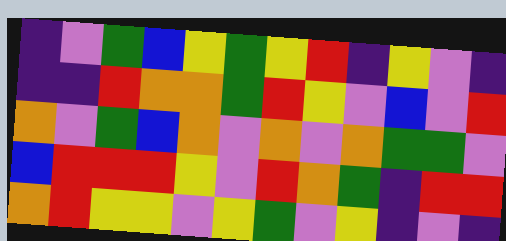[["indigo", "violet", "green", "blue", "yellow", "green", "yellow", "red", "indigo", "yellow", "violet", "indigo"], ["indigo", "indigo", "red", "orange", "orange", "green", "red", "yellow", "violet", "blue", "violet", "red"], ["orange", "violet", "green", "blue", "orange", "violet", "orange", "violet", "orange", "green", "green", "violet"], ["blue", "red", "red", "red", "yellow", "violet", "red", "orange", "green", "indigo", "red", "red"], ["orange", "red", "yellow", "yellow", "violet", "yellow", "green", "violet", "yellow", "indigo", "violet", "indigo"]]